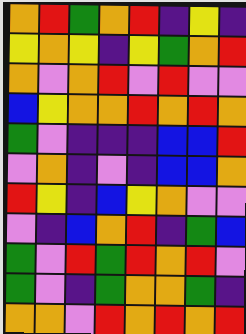[["orange", "red", "green", "orange", "red", "indigo", "yellow", "indigo"], ["yellow", "orange", "yellow", "indigo", "yellow", "green", "orange", "red"], ["orange", "violet", "orange", "red", "violet", "red", "violet", "violet"], ["blue", "yellow", "orange", "orange", "red", "orange", "red", "orange"], ["green", "violet", "indigo", "indigo", "indigo", "blue", "blue", "red"], ["violet", "orange", "indigo", "violet", "indigo", "blue", "blue", "orange"], ["red", "yellow", "indigo", "blue", "yellow", "orange", "violet", "violet"], ["violet", "indigo", "blue", "orange", "red", "indigo", "green", "blue"], ["green", "violet", "red", "green", "red", "orange", "red", "violet"], ["green", "violet", "indigo", "green", "orange", "orange", "green", "indigo"], ["orange", "orange", "violet", "red", "orange", "red", "orange", "red"]]